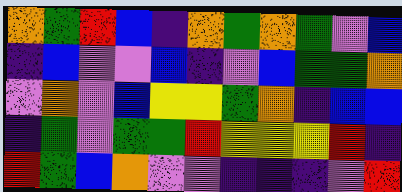[["orange", "green", "red", "blue", "indigo", "orange", "green", "orange", "green", "violet", "blue"], ["indigo", "blue", "violet", "violet", "blue", "indigo", "violet", "blue", "green", "green", "orange"], ["violet", "orange", "violet", "blue", "yellow", "yellow", "green", "orange", "indigo", "blue", "blue"], ["indigo", "green", "violet", "green", "green", "red", "yellow", "yellow", "yellow", "red", "indigo"], ["red", "green", "blue", "orange", "violet", "violet", "indigo", "indigo", "indigo", "violet", "red"]]